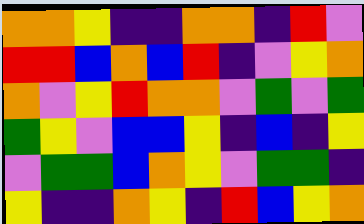[["orange", "orange", "yellow", "indigo", "indigo", "orange", "orange", "indigo", "red", "violet"], ["red", "red", "blue", "orange", "blue", "red", "indigo", "violet", "yellow", "orange"], ["orange", "violet", "yellow", "red", "orange", "orange", "violet", "green", "violet", "green"], ["green", "yellow", "violet", "blue", "blue", "yellow", "indigo", "blue", "indigo", "yellow"], ["violet", "green", "green", "blue", "orange", "yellow", "violet", "green", "green", "indigo"], ["yellow", "indigo", "indigo", "orange", "yellow", "indigo", "red", "blue", "yellow", "orange"]]